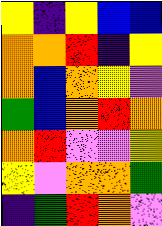[["yellow", "indigo", "yellow", "blue", "blue"], ["orange", "orange", "red", "indigo", "yellow"], ["orange", "blue", "orange", "yellow", "violet"], ["green", "blue", "orange", "red", "orange"], ["orange", "red", "violet", "violet", "yellow"], ["yellow", "violet", "orange", "orange", "green"], ["indigo", "green", "red", "orange", "violet"]]